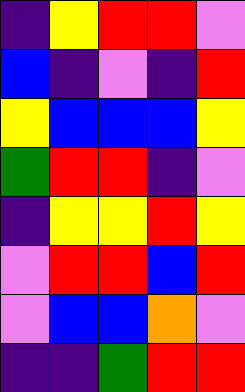[["indigo", "yellow", "red", "red", "violet"], ["blue", "indigo", "violet", "indigo", "red"], ["yellow", "blue", "blue", "blue", "yellow"], ["green", "red", "red", "indigo", "violet"], ["indigo", "yellow", "yellow", "red", "yellow"], ["violet", "red", "red", "blue", "red"], ["violet", "blue", "blue", "orange", "violet"], ["indigo", "indigo", "green", "red", "red"]]